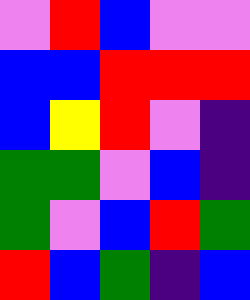[["violet", "red", "blue", "violet", "violet"], ["blue", "blue", "red", "red", "red"], ["blue", "yellow", "red", "violet", "indigo"], ["green", "green", "violet", "blue", "indigo"], ["green", "violet", "blue", "red", "green"], ["red", "blue", "green", "indigo", "blue"]]